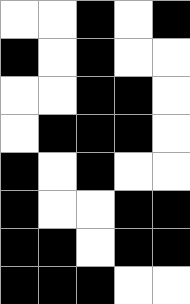[["white", "white", "black", "white", "black"], ["black", "white", "black", "white", "white"], ["white", "white", "black", "black", "white"], ["white", "black", "black", "black", "white"], ["black", "white", "black", "white", "white"], ["black", "white", "white", "black", "black"], ["black", "black", "white", "black", "black"], ["black", "black", "black", "white", "white"]]